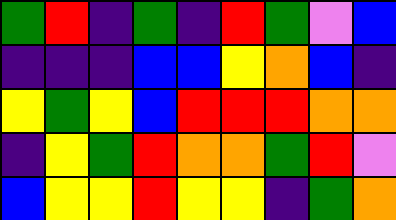[["green", "red", "indigo", "green", "indigo", "red", "green", "violet", "blue"], ["indigo", "indigo", "indigo", "blue", "blue", "yellow", "orange", "blue", "indigo"], ["yellow", "green", "yellow", "blue", "red", "red", "red", "orange", "orange"], ["indigo", "yellow", "green", "red", "orange", "orange", "green", "red", "violet"], ["blue", "yellow", "yellow", "red", "yellow", "yellow", "indigo", "green", "orange"]]